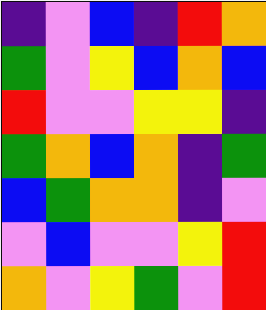[["indigo", "violet", "blue", "indigo", "red", "orange"], ["green", "violet", "yellow", "blue", "orange", "blue"], ["red", "violet", "violet", "yellow", "yellow", "indigo"], ["green", "orange", "blue", "orange", "indigo", "green"], ["blue", "green", "orange", "orange", "indigo", "violet"], ["violet", "blue", "violet", "violet", "yellow", "red"], ["orange", "violet", "yellow", "green", "violet", "red"]]